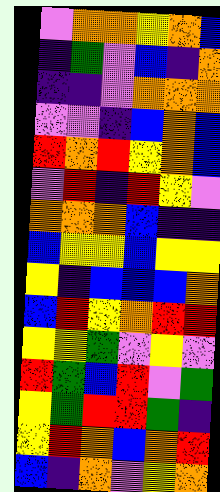[["violet", "orange", "orange", "yellow", "orange", "blue"], ["indigo", "green", "violet", "blue", "indigo", "orange"], ["indigo", "indigo", "violet", "orange", "orange", "orange"], ["violet", "violet", "indigo", "blue", "orange", "blue"], ["red", "orange", "red", "yellow", "orange", "blue"], ["violet", "red", "indigo", "red", "yellow", "violet"], ["orange", "orange", "orange", "blue", "indigo", "indigo"], ["blue", "yellow", "yellow", "blue", "yellow", "yellow"], ["yellow", "indigo", "blue", "blue", "blue", "orange"], ["blue", "red", "yellow", "orange", "red", "red"], ["yellow", "yellow", "green", "violet", "yellow", "violet"], ["red", "green", "blue", "red", "violet", "green"], ["yellow", "green", "red", "red", "green", "indigo"], ["yellow", "red", "orange", "blue", "orange", "red"], ["blue", "indigo", "orange", "violet", "yellow", "orange"]]